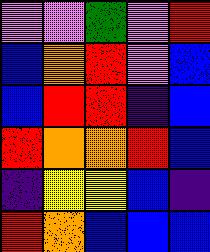[["violet", "violet", "green", "violet", "red"], ["blue", "orange", "red", "violet", "blue"], ["blue", "red", "red", "indigo", "blue"], ["red", "orange", "orange", "red", "blue"], ["indigo", "yellow", "yellow", "blue", "indigo"], ["red", "orange", "blue", "blue", "blue"]]